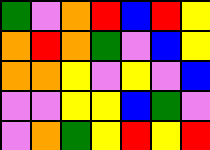[["green", "violet", "orange", "red", "blue", "red", "yellow"], ["orange", "red", "orange", "green", "violet", "blue", "yellow"], ["orange", "orange", "yellow", "violet", "yellow", "violet", "blue"], ["violet", "violet", "yellow", "yellow", "blue", "green", "violet"], ["violet", "orange", "green", "yellow", "red", "yellow", "red"]]